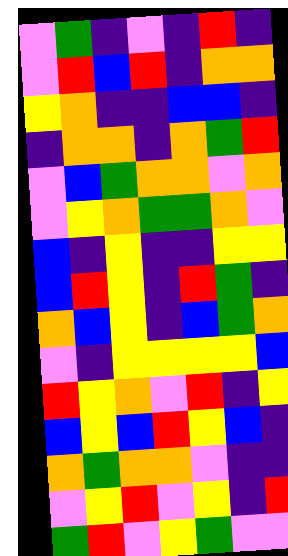[["violet", "green", "indigo", "violet", "indigo", "red", "indigo"], ["violet", "red", "blue", "red", "indigo", "orange", "orange"], ["yellow", "orange", "indigo", "indigo", "blue", "blue", "indigo"], ["indigo", "orange", "orange", "indigo", "orange", "green", "red"], ["violet", "blue", "green", "orange", "orange", "violet", "orange"], ["violet", "yellow", "orange", "green", "green", "orange", "violet"], ["blue", "indigo", "yellow", "indigo", "indigo", "yellow", "yellow"], ["blue", "red", "yellow", "indigo", "red", "green", "indigo"], ["orange", "blue", "yellow", "indigo", "blue", "green", "orange"], ["violet", "indigo", "yellow", "yellow", "yellow", "yellow", "blue"], ["red", "yellow", "orange", "violet", "red", "indigo", "yellow"], ["blue", "yellow", "blue", "red", "yellow", "blue", "indigo"], ["orange", "green", "orange", "orange", "violet", "indigo", "indigo"], ["violet", "yellow", "red", "violet", "yellow", "indigo", "red"], ["green", "red", "violet", "yellow", "green", "violet", "violet"]]